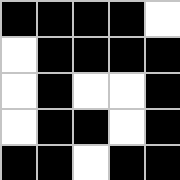[["black", "black", "black", "black", "white"], ["white", "black", "black", "black", "black"], ["white", "black", "white", "white", "black"], ["white", "black", "black", "white", "black"], ["black", "black", "white", "black", "black"]]